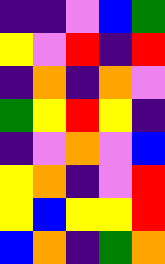[["indigo", "indigo", "violet", "blue", "green"], ["yellow", "violet", "red", "indigo", "red"], ["indigo", "orange", "indigo", "orange", "violet"], ["green", "yellow", "red", "yellow", "indigo"], ["indigo", "violet", "orange", "violet", "blue"], ["yellow", "orange", "indigo", "violet", "red"], ["yellow", "blue", "yellow", "yellow", "red"], ["blue", "orange", "indigo", "green", "orange"]]